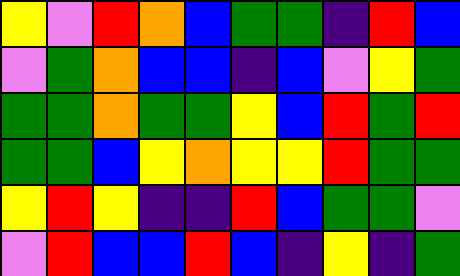[["yellow", "violet", "red", "orange", "blue", "green", "green", "indigo", "red", "blue"], ["violet", "green", "orange", "blue", "blue", "indigo", "blue", "violet", "yellow", "green"], ["green", "green", "orange", "green", "green", "yellow", "blue", "red", "green", "red"], ["green", "green", "blue", "yellow", "orange", "yellow", "yellow", "red", "green", "green"], ["yellow", "red", "yellow", "indigo", "indigo", "red", "blue", "green", "green", "violet"], ["violet", "red", "blue", "blue", "red", "blue", "indigo", "yellow", "indigo", "green"]]